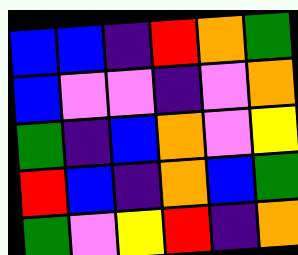[["blue", "blue", "indigo", "red", "orange", "green"], ["blue", "violet", "violet", "indigo", "violet", "orange"], ["green", "indigo", "blue", "orange", "violet", "yellow"], ["red", "blue", "indigo", "orange", "blue", "green"], ["green", "violet", "yellow", "red", "indigo", "orange"]]